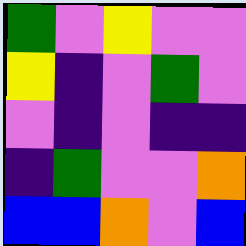[["green", "violet", "yellow", "violet", "violet"], ["yellow", "indigo", "violet", "green", "violet"], ["violet", "indigo", "violet", "indigo", "indigo"], ["indigo", "green", "violet", "violet", "orange"], ["blue", "blue", "orange", "violet", "blue"]]